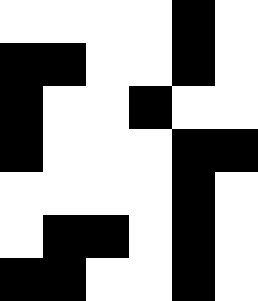[["white", "white", "white", "white", "black", "white"], ["black", "black", "white", "white", "black", "white"], ["black", "white", "white", "black", "white", "white"], ["black", "white", "white", "white", "black", "black"], ["white", "white", "white", "white", "black", "white"], ["white", "black", "black", "white", "black", "white"], ["black", "black", "white", "white", "black", "white"]]